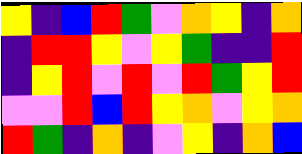[["yellow", "indigo", "blue", "red", "green", "violet", "orange", "yellow", "indigo", "orange"], ["indigo", "red", "red", "yellow", "violet", "yellow", "green", "indigo", "indigo", "red"], ["indigo", "yellow", "red", "violet", "red", "violet", "red", "green", "yellow", "red"], ["violet", "violet", "red", "blue", "red", "yellow", "orange", "violet", "yellow", "orange"], ["red", "green", "indigo", "orange", "indigo", "violet", "yellow", "indigo", "orange", "blue"]]